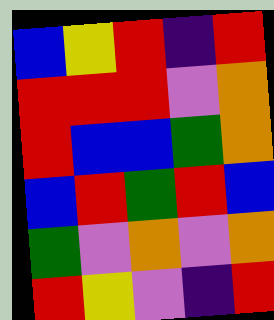[["blue", "yellow", "red", "indigo", "red"], ["red", "red", "red", "violet", "orange"], ["red", "blue", "blue", "green", "orange"], ["blue", "red", "green", "red", "blue"], ["green", "violet", "orange", "violet", "orange"], ["red", "yellow", "violet", "indigo", "red"]]